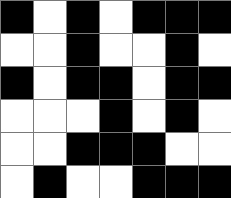[["black", "white", "black", "white", "black", "black", "black"], ["white", "white", "black", "white", "white", "black", "white"], ["black", "white", "black", "black", "white", "black", "black"], ["white", "white", "white", "black", "white", "black", "white"], ["white", "white", "black", "black", "black", "white", "white"], ["white", "black", "white", "white", "black", "black", "black"]]